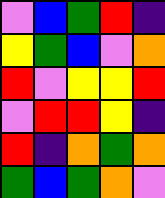[["violet", "blue", "green", "red", "indigo"], ["yellow", "green", "blue", "violet", "orange"], ["red", "violet", "yellow", "yellow", "red"], ["violet", "red", "red", "yellow", "indigo"], ["red", "indigo", "orange", "green", "orange"], ["green", "blue", "green", "orange", "violet"]]